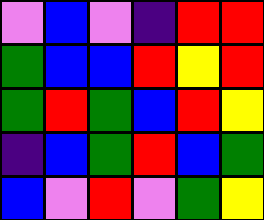[["violet", "blue", "violet", "indigo", "red", "red"], ["green", "blue", "blue", "red", "yellow", "red"], ["green", "red", "green", "blue", "red", "yellow"], ["indigo", "blue", "green", "red", "blue", "green"], ["blue", "violet", "red", "violet", "green", "yellow"]]